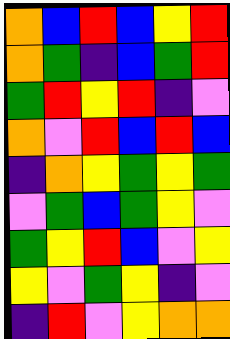[["orange", "blue", "red", "blue", "yellow", "red"], ["orange", "green", "indigo", "blue", "green", "red"], ["green", "red", "yellow", "red", "indigo", "violet"], ["orange", "violet", "red", "blue", "red", "blue"], ["indigo", "orange", "yellow", "green", "yellow", "green"], ["violet", "green", "blue", "green", "yellow", "violet"], ["green", "yellow", "red", "blue", "violet", "yellow"], ["yellow", "violet", "green", "yellow", "indigo", "violet"], ["indigo", "red", "violet", "yellow", "orange", "orange"]]